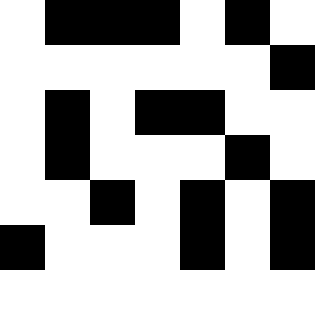[["white", "black", "black", "black", "white", "black", "white"], ["white", "white", "white", "white", "white", "white", "black"], ["white", "black", "white", "black", "black", "white", "white"], ["white", "black", "white", "white", "white", "black", "white"], ["white", "white", "black", "white", "black", "white", "black"], ["black", "white", "white", "white", "black", "white", "black"], ["white", "white", "white", "white", "white", "white", "white"]]